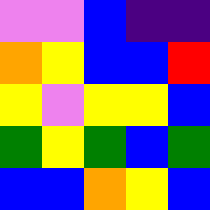[["violet", "violet", "blue", "indigo", "indigo"], ["orange", "yellow", "blue", "blue", "red"], ["yellow", "violet", "yellow", "yellow", "blue"], ["green", "yellow", "green", "blue", "green"], ["blue", "blue", "orange", "yellow", "blue"]]